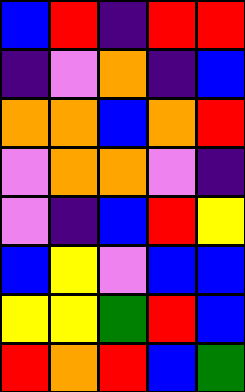[["blue", "red", "indigo", "red", "red"], ["indigo", "violet", "orange", "indigo", "blue"], ["orange", "orange", "blue", "orange", "red"], ["violet", "orange", "orange", "violet", "indigo"], ["violet", "indigo", "blue", "red", "yellow"], ["blue", "yellow", "violet", "blue", "blue"], ["yellow", "yellow", "green", "red", "blue"], ["red", "orange", "red", "blue", "green"]]